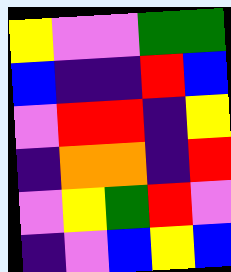[["yellow", "violet", "violet", "green", "green"], ["blue", "indigo", "indigo", "red", "blue"], ["violet", "red", "red", "indigo", "yellow"], ["indigo", "orange", "orange", "indigo", "red"], ["violet", "yellow", "green", "red", "violet"], ["indigo", "violet", "blue", "yellow", "blue"]]